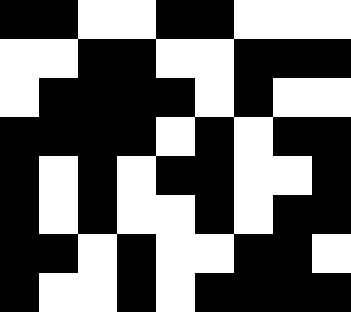[["black", "black", "white", "white", "black", "black", "white", "white", "white"], ["white", "white", "black", "black", "white", "white", "black", "black", "black"], ["white", "black", "black", "black", "black", "white", "black", "white", "white"], ["black", "black", "black", "black", "white", "black", "white", "black", "black"], ["black", "white", "black", "white", "black", "black", "white", "white", "black"], ["black", "white", "black", "white", "white", "black", "white", "black", "black"], ["black", "black", "white", "black", "white", "white", "black", "black", "white"], ["black", "white", "white", "black", "white", "black", "black", "black", "black"]]